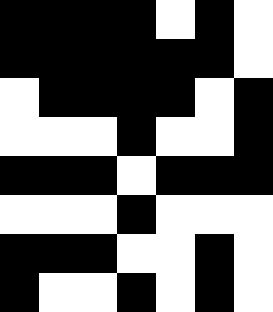[["black", "black", "black", "black", "white", "black", "white"], ["black", "black", "black", "black", "black", "black", "white"], ["white", "black", "black", "black", "black", "white", "black"], ["white", "white", "white", "black", "white", "white", "black"], ["black", "black", "black", "white", "black", "black", "black"], ["white", "white", "white", "black", "white", "white", "white"], ["black", "black", "black", "white", "white", "black", "white"], ["black", "white", "white", "black", "white", "black", "white"]]